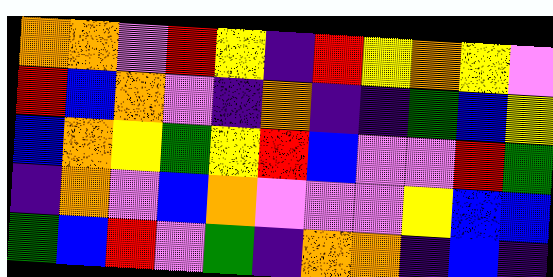[["orange", "orange", "violet", "red", "yellow", "indigo", "red", "yellow", "orange", "yellow", "violet"], ["red", "blue", "orange", "violet", "indigo", "orange", "indigo", "indigo", "green", "blue", "yellow"], ["blue", "orange", "yellow", "green", "yellow", "red", "blue", "violet", "violet", "red", "green"], ["indigo", "orange", "violet", "blue", "orange", "violet", "violet", "violet", "yellow", "blue", "blue"], ["green", "blue", "red", "violet", "green", "indigo", "orange", "orange", "indigo", "blue", "indigo"]]